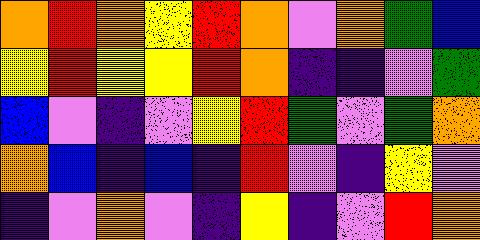[["orange", "red", "orange", "yellow", "red", "orange", "violet", "orange", "green", "blue"], ["yellow", "red", "yellow", "yellow", "red", "orange", "indigo", "indigo", "violet", "green"], ["blue", "violet", "indigo", "violet", "yellow", "red", "green", "violet", "green", "orange"], ["orange", "blue", "indigo", "blue", "indigo", "red", "violet", "indigo", "yellow", "violet"], ["indigo", "violet", "orange", "violet", "indigo", "yellow", "indigo", "violet", "red", "orange"]]